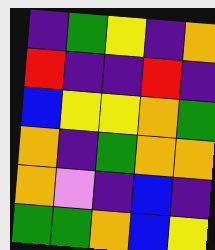[["indigo", "green", "yellow", "indigo", "orange"], ["red", "indigo", "indigo", "red", "indigo"], ["blue", "yellow", "yellow", "orange", "green"], ["orange", "indigo", "green", "orange", "orange"], ["orange", "violet", "indigo", "blue", "indigo"], ["green", "green", "orange", "blue", "yellow"]]